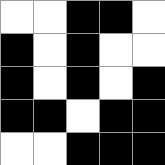[["white", "white", "black", "black", "white"], ["black", "white", "black", "white", "white"], ["black", "white", "black", "white", "black"], ["black", "black", "white", "black", "black"], ["white", "white", "black", "black", "black"]]